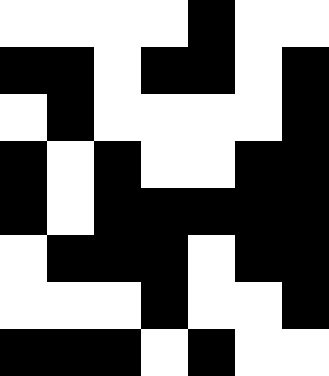[["white", "white", "white", "white", "black", "white", "white"], ["black", "black", "white", "black", "black", "white", "black"], ["white", "black", "white", "white", "white", "white", "black"], ["black", "white", "black", "white", "white", "black", "black"], ["black", "white", "black", "black", "black", "black", "black"], ["white", "black", "black", "black", "white", "black", "black"], ["white", "white", "white", "black", "white", "white", "black"], ["black", "black", "black", "white", "black", "white", "white"]]